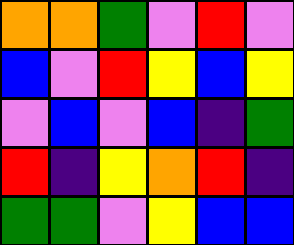[["orange", "orange", "green", "violet", "red", "violet"], ["blue", "violet", "red", "yellow", "blue", "yellow"], ["violet", "blue", "violet", "blue", "indigo", "green"], ["red", "indigo", "yellow", "orange", "red", "indigo"], ["green", "green", "violet", "yellow", "blue", "blue"]]